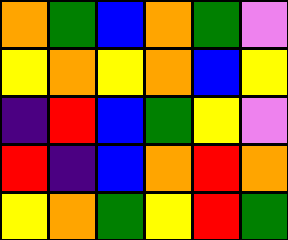[["orange", "green", "blue", "orange", "green", "violet"], ["yellow", "orange", "yellow", "orange", "blue", "yellow"], ["indigo", "red", "blue", "green", "yellow", "violet"], ["red", "indigo", "blue", "orange", "red", "orange"], ["yellow", "orange", "green", "yellow", "red", "green"]]